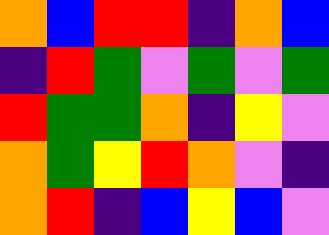[["orange", "blue", "red", "red", "indigo", "orange", "blue"], ["indigo", "red", "green", "violet", "green", "violet", "green"], ["red", "green", "green", "orange", "indigo", "yellow", "violet"], ["orange", "green", "yellow", "red", "orange", "violet", "indigo"], ["orange", "red", "indigo", "blue", "yellow", "blue", "violet"]]